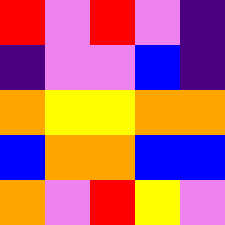[["red", "violet", "red", "violet", "indigo"], ["indigo", "violet", "violet", "blue", "indigo"], ["orange", "yellow", "yellow", "orange", "orange"], ["blue", "orange", "orange", "blue", "blue"], ["orange", "violet", "red", "yellow", "violet"]]